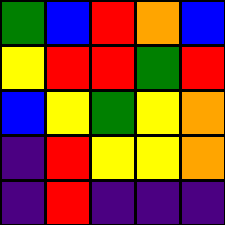[["green", "blue", "red", "orange", "blue"], ["yellow", "red", "red", "green", "red"], ["blue", "yellow", "green", "yellow", "orange"], ["indigo", "red", "yellow", "yellow", "orange"], ["indigo", "red", "indigo", "indigo", "indigo"]]